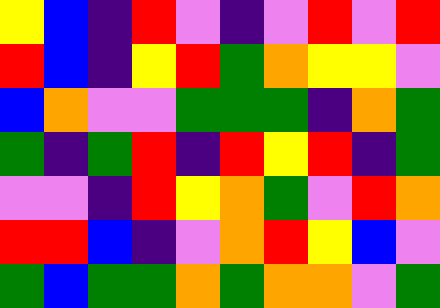[["yellow", "blue", "indigo", "red", "violet", "indigo", "violet", "red", "violet", "red"], ["red", "blue", "indigo", "yellow", "red", "green", "orange", "yellow", "yellow", "violet"], ["blue", "orange", "violet", "violet", "green", "green", "green", "indigo", "orange", "green"], ["green", "indigo", "green", "red", "indigo", "red", "yellow", "red", "indigo", "green"], ["violet", "violet", "indigo", "red", "yellow", "orange", "green", "violet", "red", "orange"], ["red", "red", "blue", "indigo", "violet", "orange", "red", "yellow", "blue", "violet"], ["green", "blue", "green", "green", "orange", "green", "orange", "orange", "violet", "green"]]